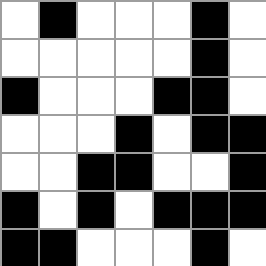[["white", "black", "white", "white", "white", "black", "white"], ["white", "white", "white", "white", "white", "black", "white"], ["black", "white", "white", "white", "black", "black", "white"], ["white", "white", "white", "black", "white", "black", "black"], ["white", "white", "black", "black", "white", "white", "black"], ["black", "white", "black", "white", "black", "black", "black"], ["black", "black", "white", "white", "white", "black", "white"]]